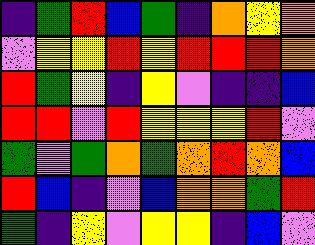[["indigo", "green", "red", "blue", "green", "indigo", "orange", "yellow", "orange"], ["violet", "yellow", "yellow", "red", "yellow", "red", "red", "red", "orange"], ["red", "green", "yellow", "indigo", "yellow", "violet", "indigo", "indigo", "blue"], ["red", "red", "violet", "red", "yellow", "yellow", "yellow", "red", "violet"], ["green", "violet", "green", "orange", "green", "orange", "red", "orange", "blue"], ["red", "blue", "indigo", "violet", "blue", "orange", "orange", "green", "red"], ["green", "indigo", "yellow", "violet", "yellow", "yellow", "indigo", "blue", "violet"]]